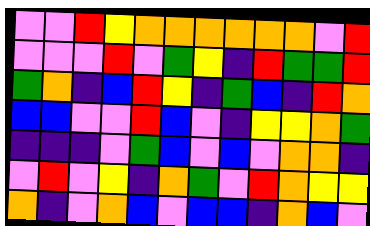[["violet", "violet", "red", "yellow", "orange", "orange", "orange", "orange", "orange", "orange", "violet", "red"], ["violet", "violet", "violet", "red", "violet", "green", "yellow", "indigo", "red", "green", "green", "red"], ["green", "orange", "indigo", "blue", "red", "yellow", "indigo", "green", "blue", "indigo", "red", "orange"], ["blue", "blue", "violet", "violet", "red", "blue", "violet", "indigo", "yellow", "yellow", "orange", "green"], ["indigo", "indigo", "indigo", "violet", "green", "blue", "violet", "blue", "violet", "orange", "orange", "indigo"], ["violet", "red", "violet", "yellow", "indigo", "orange", "green", "violet", "red", "orange", "yellow", "yellow"], ["orange", "indigo", "violet", "orange", "blue", "violet", "blue", "blue", "indigo", "orange", "blue", "violet"]]